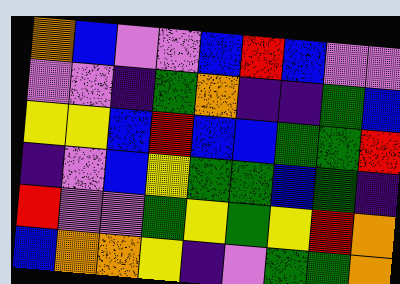[["orange", "blue", "violet", "violet", "blue", "red", "blue", "violet", "violet"], ["violet", "violet", "indigo", "green", "orange", "indigo", "indigo", "green", "blue"], ["yellow", "yellow", "blue", "red", "blue", "blue", "green", "green", "red"], ["indigo", "violet", "blue", "yellow", "green", "green", "blue", "green", "indigo"], ["red", "violet", "violet", "green", "yellow", "green", "yellow", "red", "orange"], ["blue", "orange", "orange", "yellow", "indigo", "violet", "green", "green", "orange"]]